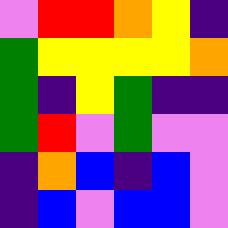[["violet", "red", "red", "orange", "yellow", "indigo"], ["green", "yellow", "yellow", "yellow", "yellow", "orange"], ["green", "indigo", "yellow", "green", "indigo", "indigo"], ["green", "red", "violet", "green", "violet", "violet"], ["indigo", "orange", "blue", "indigo", "blue", "violet"], ["indigo", "blue", "violet", "blue", "blue", "violet"]]